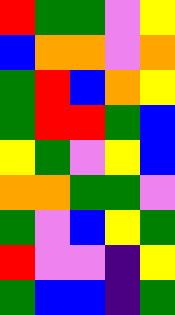[["red", "green", "green", "violet", "yellow"], ["blue", "orange", "orange", "violet", "orange"], ["green", "red", "blue", "orange", "yellow"], ["green", "red", "red", "green", "blue"], ["yellow", "green", "violet", "yellow", "blue"], ["orange", "orange", "green", "green", "violet"], ["green", "violet", "blue", "yellow", "green"], ["red", "violet", "violet", "indigo", "yellow"], ["green", "blue", "blue", "indigo", "green"]]